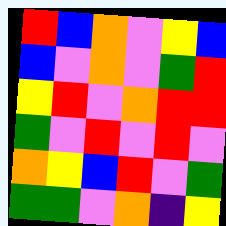[["red", "blue", "orange", "violet", "yellow", "blue"], ["blue", "violet", "orange", "violet", "green", "red"], ["yellow", "red", "violet", "orange", "red", "red"], ["green", "violet", "red", "violet", "red", "violet"], ["orange", "yellow", "blue", "red", "violet", "green"], ["green", "green", "violet", "orange", "indigo", "yellow"]]